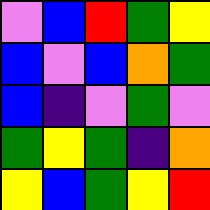[["violet", "blue", "red", "green", "yellow"], ["blue", "violet", "blue", "orange", "green"], ["blue", "indigo", "violet", "green", "violet"], ["green", "yellow", "green", "indigo", "orange"], ["yellow", "blue", "green", "yellow", "red"]]